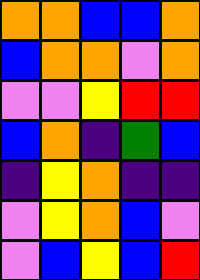[["orange", "orange", "blue", "blue", "orange"], ["blue", "orange", "orange", "violet", "orange"], ["violet", "violet", "yellow", "red", "red"], ["blue", "orange", "indigo", "green", "blue"], ["indigo", "yellow", "orange", "indigo", "indigo"], ["violet", "yellow", "orange", "blue", "violet"], ["violet", "blue", "yellow", "blue", "red"]]